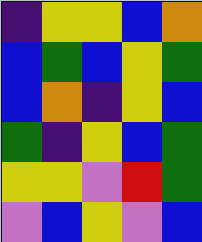[["indigo", "yellow", "yellow", "blue", "orange"], ["blue", "green", "blue", "yellow", "green"], ["blue", "orange", "indigo", "yellow", "blue"], ["green", "indigo", "yellow", "blue", "green"], ["yellow", "yellow", "violet", "red", "green"], ["violet", "blue", "yellow", "violet", "blue"]]